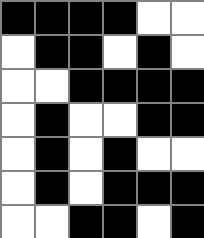[["black", "black", "black", "black", "white", "white"], ["white", "black", "black", "white", "black", "white"], ["white", "white", "black", "black", "black", "black"], ["white", "black", "white", "white", "black", "black"], ["white", "black", "white", "black", "white", "white"], ["white", "black", "white", "black", "black", "black"], ["white", "white", "black", "black", "white", "black"]]